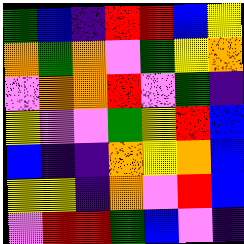[["green", "blue", "indigo", "red", "red", "blue", "yellow"], ["orange", "green", "orange", "violet", "green", "yellow", "orange"], ["violet", "orange", "orange", "red", "violet", "green", "indigo"], ["yellow", "violet", "violet", "green", "yellow", "red", "blue"], ["blue", "indigo", "indigo", "orange", "yellow", "orange", "blue"], ["yellow", "yellow", "indigo", "orange", "violet", "red", "blue"], ["violet", "red", "red", "green", "blue", "violet", "indigo"]]